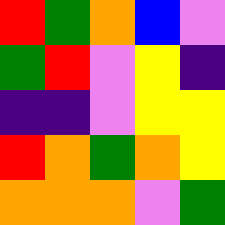[["red", "green", "orange", "blue", "violet"], ["green", "red", "violet", "yellow", "indigo"], ["indigo", "indigo", "violet", "yellow", "yellow"], ["red", "orange", "green", "orange", "yellow"], ["orange", "orange", "orange", "violet", "green"]]